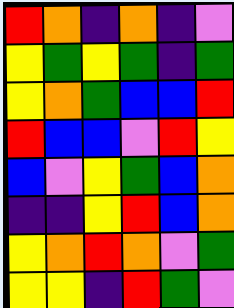[["red", "orange", "indigo", "orange", "indigo", "violet"], ["yellow", "green", "yellow", "green", "indigo", "green"], ["yellow", "orange", "green", "blue", "blue", "red"], ["red", "blue", "blue", "violet", "red", "yellow"], ["blue", "violet", "yellow", "green", "blue", "orange"], ["indigo", "indigo", "yellow", "red", "blue", "orange"], ["yellow", "orange", "red", "orange", "violet", "green"], ["yellow", "yellow", "indigo", "red", "green", "violet"]]